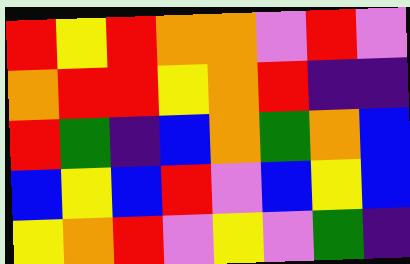[["red", "yellow", "red", "orange", "orange", "violet", "red", "violet"], ["orange", "red", "red", "yellow", "orange", "red", "indigo", "indigo"], ["red", "green", "indigo", "blue", "orange", "green", "orange", "blue"], ["blue", "yellow", "blue", "red", "violet", "blue", "yellow", "blue"], ["yellow", "orange", "red", "violet", "yellow", "violet", "green", "indigo"]]